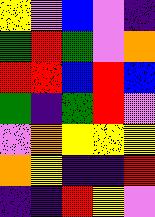[["yellow", "violet", "blue", "violet", "indigo"], ["green", "red", "green", "violet", "orange"], ["red", "red", "blue", "red", "blue"], ["green", "indigo", "green", "red", "violet"], ["violet", "orange", "yellow", "yellow", "yellow"], ["orange", "yellow", "indigo", "indigo", "red"], ["indigo", "indigo", "red", "yellow", "violet"]]